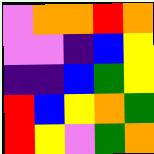[["violet", "orange", "orange", "red", "orange"], ["violet", "violet", "indigo", "blue", "yellow"], ["indigo", "indigo", "blue", "green", "yellow"], ["red", "blue", "yellow", "orange", "green"], ["red", "yellow", "violet", "green", "orange"]]